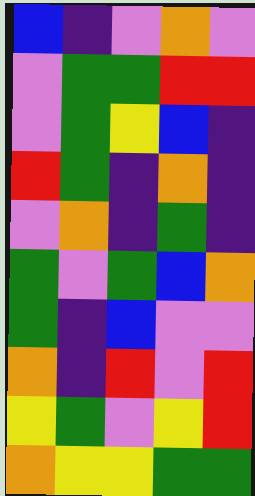[["blue", "indigo", "violet", "orange", "violet"], ["violet", "green", "green", "red", "red"], ["violet", "green", "yellow", "blue", "indigo"], ["red", "green", "indigo", "orange", "indigo"], ["violet", "orange", "indigo", "green", "indigo"], ["green", "violet", "green", "blue", "orange"], ["green", "indigo", "blue", "violet", "violet"], ["orange", "indigo", "red", "violet", "red"], ["yellow", "green", "violet", "yellow", "red"], ["orange", "yellow", "yellow", "green", "green"]]